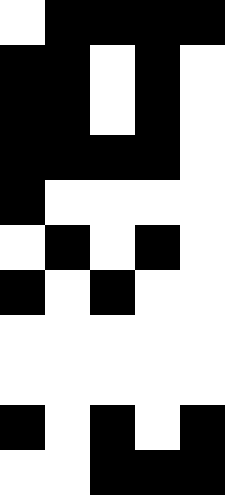[["white", "black", "black", "black", "black"], ["black", "black", "white", "black", "white"], ["black", "black", "white", "black", "white"], ["black", "black", "black", "black", "white"], ["black", "white", "white", "white", "white"], ["white", "black", "white", "black", "white"], ["black", "white", "black", "white", "white"], ["white", "white", "white", "white", "white"], ["white", "white", "white", "white", "white"], ["black", "white", "black", "white", "black"], ["white", "white", "black", "black", "black"]]